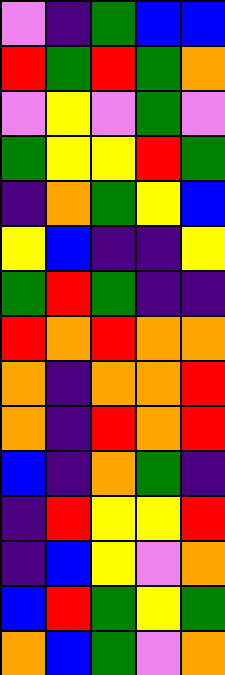[["violet", "indigo", "green", "blue", "blue"], ["red", "green", "red", "green", "orange"], ["violet", "yellow", "violet", "green", "violet"], ["green", "yellow", "yellow", "red", "green"], ["indigo", "orange", "green", "yellow", "blue"], ["yellow", "blue", "indigo", "indigo", "yellow"], ["green", "red", "green", "indigo", "indigo"], ["red", "orange", "red", "orange", "orange"], ["orange", "indigo", "orange", "orange", "red"], ["orange", "indigo", "red", "orange", "red"], ["blue", "indigo", "orange", "green", "indigo"], ["indigo", "red", "yellow", "yellow", "red"], ["indigo", "blue", "yellow", "violet", "orange"], ["blue", "red", "green", "yellow", "green"], ["orange", "blue", "green", "violet", "orange"]]